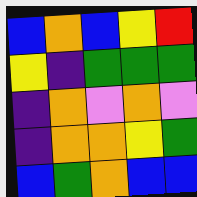[["blue", "orange", "blue", "yellow", "red"], ["yellow", "indigo", "green", "green", "green"], ["indigo", "orange", "violet", "orange", "violet"], ["indigo", "orange", "orange", "yellow", "green"], ["blue", "green", "orange", "blue", "blue"]]